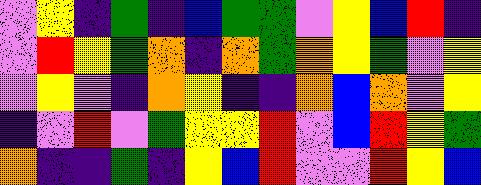[["violet", "yellow", "indigo", "green", "indigo", "blue", "green", "green", "violet", "yellow", "blue", "red", "indigo"], ["violet", "red", "yellow", "green", "orange", "indigo", "orange", "green", "orange", "yellow", "green", "violet", "yellow"], ["violet", "yellow", "violet", "indigo", "orange", "yellow", "indigo", "indigo", "orange", "blue", "orange", "violet", "yellow"], ["indigo", "violet", "red", "violet", "green", "yellow", "yellow", "red", "violet", "blue", "red", "yellow", "green"], ["orange", "indigo", "indigo", "green", "indigo", "yellow", "blue", "red", "violet", "violet", "red", "yellow", "blue"]]